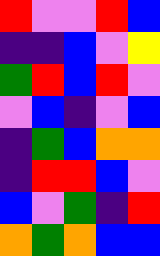[["red", "violet", "violet", "red", "blue"], ["indigo", "indigo", "blue", "violet", "yellow"], ["green", "red", "blue", "red", "violet"], ["violet", "blue", "indigo", "violet", "blue"], ["indigo", "green", "blue", "orange", "orange"], ["indigo", "red", "red", "blue", "violet"], ["blue", "violet", "green", "indigo", "red"], ["orange", "green", "orange", "blue", "blue"]]